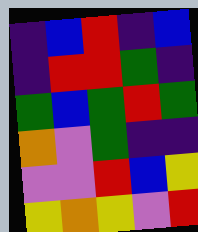[["indigo", "blue", "red", "indigo", "blue"], ["indigo", "red", "red", "green", "indigo"], ["green", "blue", "green", "red", "green"], ["orange", "violet", "green", "indigo", "indigo"], ["violet", "violet", "red", "blue", "yellow"], ["yellow", "orange", "yellow", "violet", "red"]]